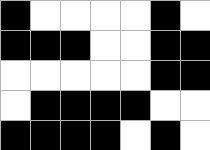[["black", "white", "white", "white", "white", "black", "white"], ["black", "black", "black", "white", "white", "black", "black"], ["white", "white", "white", "white", "white", "black", "black"], ["white", "black", "black", "black", "black", "white", "white"], ["black", "black", "black", "black", "white", "black", "white"]]